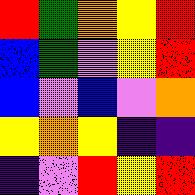[["red", "green", "orange", "yellow", "red"], ["blue", "green", "violet", "yellow", "red"], ["blue", "violet", "blue", "violet", "orange"], ["yellow", "orange", "yellow", "indigo", "indigo"], ["indigo", "violet", "red", "yellow", "red"]]